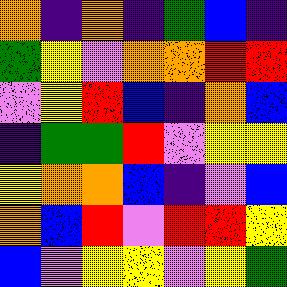[["orange", "indigo", "orange", "indigo", "green", "blue", "indigo"], ["green", "yellow", "violet", "orange", "orange", "red", "red"], ["violet", "yellow", "red", "blue", "indigo", "orange", "blue"], ["indigo", "green", "green", "red", "violet", "yellow", "yellow"], ["yellow", "orange", "orange", "blue", "indigo", "violet", "blue"], ["orange", "blue", "red", "violet", "red", "red", "yellow"], ["blue", "violet", "yellow", "yellow", "violet", "yellow", "green"]]